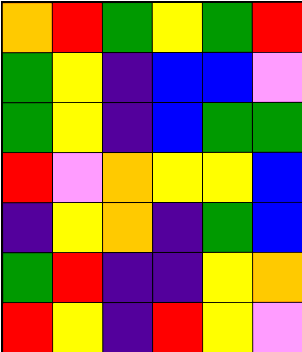[["orange", "red", "green", "yellow", "green", "red"], ["green", "yellow", "indigo", "blue", "blue", "violet"], ["green", "yellow", "indigo", "blue", "green", "green"], ["red", "violet", "orange", "yellow", "yellow", "blue"], ["indigo", "yellow", "orange", "indigo", "green", "blue"], ["green", "red", "indigo", "indigo", "yellow", "orange"], ["red", "yellow", "indigo", "red", "yellow", "violet"]]